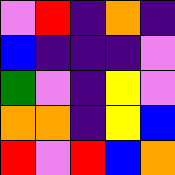[["violet", "red", "indigo", "orange", "indigo"], ["blue", "indigo", "indigo", "indigo", "violet"], ["green", "violet", "indigo", "yellow", "violet"], ["orange", "orange", "indigo", "yellow", "blue"], ["red", "violet", "red", "blue", "orange"]]